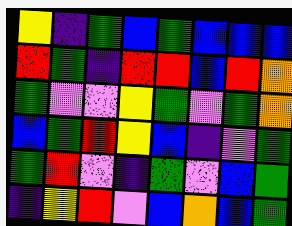[["yellow", "indigo", "green", "blue", "green", "blue", "blue", "blue"], ["red", "green", "indigo", "red", "red", "blue", "red", "orange"], ["green", "violet", "violet", "yellow", "green", "violet", "green", "orange"], ["blue", "green", "red", "yellow", "blue", "indigo", "violet", "green"], ["green", "red", "violet", "indigo", "green", "violet", "blue", "green"], ["indigo", "yellow", "red", "violet", "blue", "orange", "blue", "green"]]